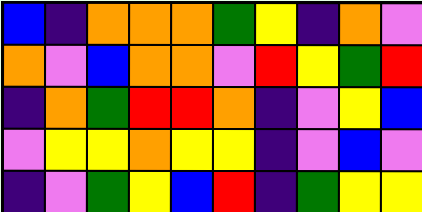[["blue", "indigo", "orange", "orange", "orange", "green", "yellow", "indigo", "orange", "violet"], ["orange", "violet", "blue", "orange", "orange", "violet", "red", "yellow", "green", "red"], ["indigo", "orange", "green", "red", "red", "orange", "indigo", "violet", "yellow", "blue"], ["violet", "yellow", "yellow", "orange", "yellow", "yellow", "indigo", "violet", "blue", "violet"], ["indigo", "violet", "green", "yellow", "blue", "red", "indigo", "green", "yellow", "yellow"]]